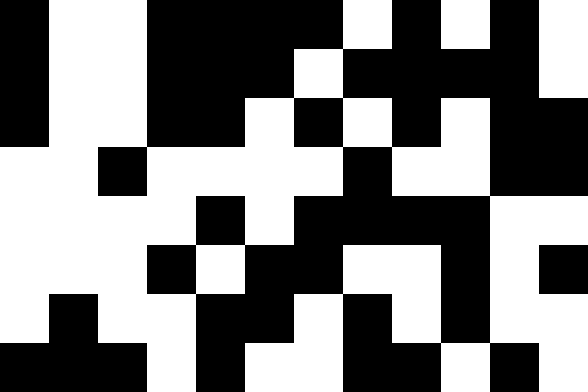[["black", "white", "white", "black", "black", "black", "black", "white", "black", "white", "black", "white"], ["black", "white", "white", "black", "black", "black", "white", "black", "black", "black", "black", "white"], ["black", "white", "white", "black", "black", "white", "black", "white", "black", "white", "black", "black"], ["white", "white", "black", "white", "white", "white", "white", "black", "white", "white", "black", "black"], ["white", "white", "white", "white", "black", "white", "black", "black", "black", "black", "white", "white"], ["white", "white", "white", "black", "white", "black", "black", "white", "white", "black", "white", "black"], ["white", "black", "white", "white", "black", "black", "white", "black", "white", "black", "white", "white"], ["black", "black", "black", "white", "black", "white", "white", "black", "black", "white", "black", "white"]]